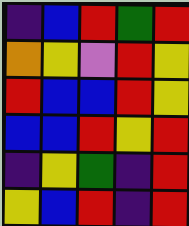[["indigo", "blue", "red", "green", "red"], ["orange", "yellow", "violet", "red", "yellow"], ["red", "blue", "blue", "red", "yellow"], ["blue", "blue", "red", "yellow", "red"], ["indigo", "yellow", "green", "indigo", "red"], ["yellow", "blue", "red", "indigo", "red"]]